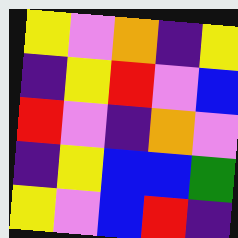[["yellow", "violet", "orange", "indigo", "yellow"], ["indigo", "yellow", "red", "violet", "blue"], ["red", "violet", "indigo", "orange", "violet"], ["indigo", "yellow", "blue", "blue", "green"], ["yellow", "violet", "blue", "red", "indigo"]]